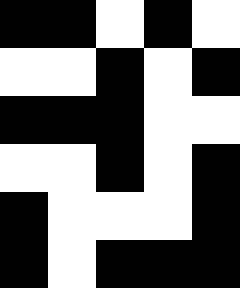[["black", "black", "white", "black", "white"], ["white", "white", "black", "white", "black"], ["black", "black", "black", "white", "white"], ["white", "white", "black", "white", "black"], ["black", "white", "white", "white", "black"], ["black", "white", "black", "black", "black"]]